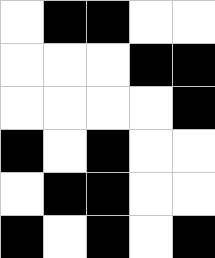[["white", "black", "black", "white", "white"], ["white", "white", "white", "black", "black"], ["white", "white", "white", "white", "black"], ["black", "white", "black", "white", "white"], ["white", "black", "black", "white", "white"], ["black", "white", "black", "white", "black"]]